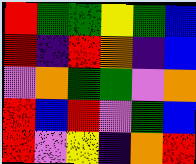[["red", "green", "green", "yellow", "green", "blue"], ["red", "indigo", "red", "orange", "indigo", "blue"], ["violet", "orange", "green", "green", "violet", "orange"], ["red", "blue", "red", "violet", "green", "blue"], ["red", "violet", "yellow", "indigo", "orange", "red"]]